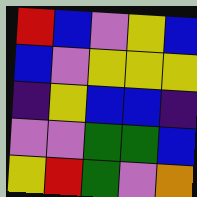[["red", "blue", "violet", "yellow", "blue"], ["blue", "violet", "yellow", "yellow", "yellow"], ["indigo", "yellow", "blue", "blue", "indigo"], ["violet", "violet", "green", "green", "blue"], ["yellow", "red", "green", "violet", "orange"]]